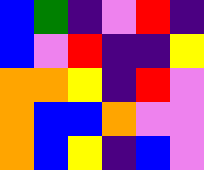[["blue", "green", "indigo", "violet", "red", "indigo"], ["blue", "violet", "red", "indigo", "indigo", "yellow"], ["orange", "orange", "yellow", "indigo", "red", "violet"], ["orange", "blue", "blue", "orange", "violet", "violet"], ["orange", "blue", "yellow", "indigo", "blue", "violet"]]